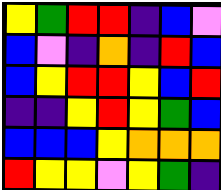[["yellow", "green", "red", "red", "indigo", "blue", "violet"], ["blue", "violet", "indigo", "orange", "indigo", "red", "blue"], ["blue", "yellow", "red", "red", "yellow", "blue", "red"], ["indigo", "indigo", "yellow", "red", "yellow", "green", "blue"], ["blue", "blue", "blue", "yellow", "orange", "orange", "orange"], ["red", "yellow", "yellow", "violet", "yellow", "green", "indigo"]]